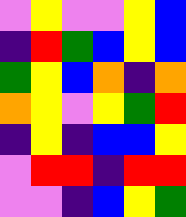[["violet", "yellow", "violet", "violet", "yellow", "blue"], ["indigo", "red", "green", "blue", "yellow", "blue"], ["green", "yellow", "blue", "orange", "indigo", "orange"], ["orange", "yellow", "violet", "yellow", "green", "red"], ["indigo", "yellow", "indigo", "blue", "blue", "yellow"], ["violet", "red", "red", "indigo", "red", "red"], ["violet", "violet", "indigo", "blue", "yellow", "green"]]